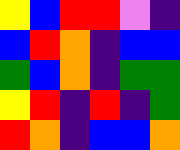[["yellow", "blue", "red", "red", "violet", "indigo"], ["blue", "red", "orange", "indigo", "blue", "blue"], ["green", "blue", "orange", "indigo", "green", "green"], ["yellow", "red", "indigo", "red", "indigo", "green"], ["red", "orange", "indigo", "blue", "blue", "orange"]]